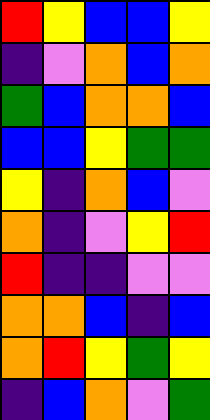[["red", "yellow", "blue", "blue", "yellow"], ["indigo", "violet", "orange", "blue", "orange"], ["green", "blue", "orange", "orange", "blue"], ["blue", "blue", "yellow", "green", "green"], ["yellow", "indigo", "orange", "blue", "violet"], ["orange", "indigo", "violet", "yellow", "red"], ["red", "indigo", "indigo", "violet", "violet"], ["orange", "orange", "blue", "indigo", "blue"], ["orange", "red", "yellow", "green", "yellow"], ["indigo", "blue", "orange", "violet", "green"]]